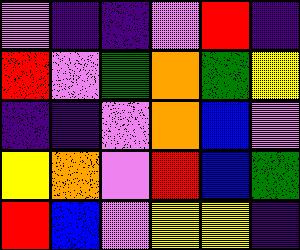[["violet", "indigo", "indigo", "violet", "red", "indigo"], ["red", "violet", "green", "orange", "green", "yellow"], ["indigo", "indigo", "violet", "orange", "blue", "violet"], ["yellow", "orange", "violet", "red", "blue", "green"], ["red", "blue", "violet", "yellow", "yellow", "indigo"]]